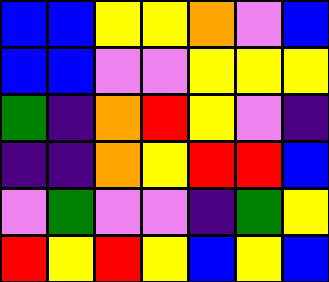[["blue", "blue", "yellow", "yellow", "orange", "violet", "blue"], ["blue", "blue", "violet", "violet", "yellow", "yellow", "yellow"], ["green", "indigo", "orange", "red", "yellow", "violet", "indigo"], ["indigo", "indigo", "orange", "yellow", "red", "red", "blue"], ["violet", "green", "violet", "violet", "indigo", "green", "yellow"], ["red", "yellow", "red", "yellow", "blue", "yellow", "blue"]]